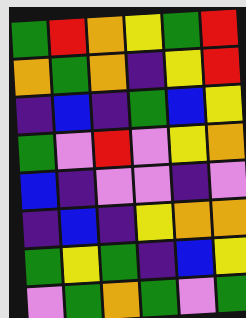[["green", "red", "orange", "yellow", "green", "red"], ["orange", "green", "orange", "indigo", "yellow", "red"], ["indigo", "blue", "indigo", "green", "blue", "yellow"], ["green", "violet", "red", "violet", "yellow", "orange"], ["blue", "indigo", "violet", "violet", "indigo", "violet"], ["indigo", "blue", "indigo", "yellow", "orange", "orange"], ["green", "yellow", "green", "indigo", "blue", "yellow"], ["violet", "green", "orange", "green", "violet", "green"]]